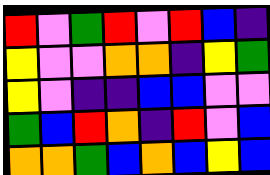[["red", "violet", "green", "red", "violet", "red", "blue", "indigo"], ["yellow", "violet", "violet", "orange", "orange", "indigo", "yellow", "green"], ["yellow", "violet", "indigo", "indigo", "blue", "blue", "violet", "violet"], ["green", "blue", "red", "orange", "indigo", "red", "violet", "blue"], ["orange", "orange", "green", "blue", "orange", "blue", "yellow", "blue"]]